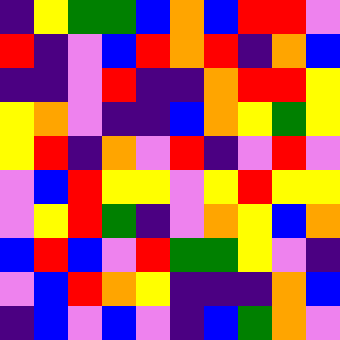[["indigo", "yellow", "green", "green", "blue", "orange", "blue", "red", "red", "violet"], ["red", "indigo", "violet", "blue", "red", "orange", "red", "indigo", "orange", "blue"], ["indigo", "indigo", "violet", "red", "indigo", "indigo", "orange", "red", "red", "yellow"], ["yellow", "orange", "violet", "indigo", "indigo", "blue", "orange", "yellow", "green", "yellow"], ["yellow", "red", "indigo", "orange", "violet", "red", "indigo", "violet", "red", "violet"], ["violet", "blue", "red", "yellow", "yellow", "violet", "yellow", "red", "yellow", "yellow"], ["violet", "yellow", "red", "green", "indigo", "violet", "orange", "yellow", "blue", "orange"], ["blue", "red", "blue", "violet", "red", "green", "green", "yellow", "violet", "indigo"], ["violet", "blue", "red", "orange", "yellow", "indigo", "indigo", "indigo", "orange", "blue"], ["indigo", "blue", "violet", "blue", "violet", "indigo", "blue", "green", "orange", "violet"]]